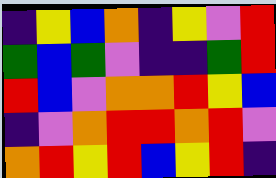[["indigo", "yellow", "blue", "orange", "indigo", "yellow", "violet", "red"], ["green", "blue", "green", "violet", "indigo", "indigo", "green", "red"], ["red", "blue", "violet", "orange", "orange", "red", "yellow", "blue"], ["indigo", "violet", "orange", "red", "red", "orange", "red", "violet"], ["orange", "red", "yellow", "red", "blue", "yellow", "red", "indigo"]]